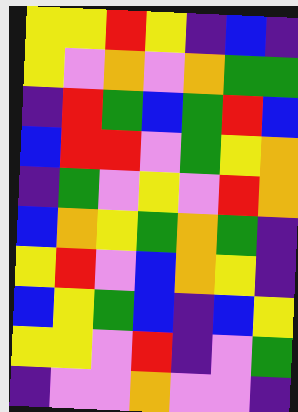[["yellow", "yellow", "red", "yellow", "indigo", "blue", "indigo"], ["yellow", "violet", "orange", "violet", "orange", "green", "green"], ["indigo", "red", "green", "blue", "green", "red", "blue"], ["blue", "red", "red", "violet", "green", "yellow", "orange"], ["indigo", "green", "violet", "yellow", "violet", "red", "orange"], ["blue", "orange", "yellow", "green", "orange", "green", "indigo"], ["yellow", "red", "violet", "blue", "orange", "yellow", "indigo"], ["blue", "yellow", "green", "blue", "indigo", "blue", "yellow"], ["yellow", "yellow", "violet", "red", "indigo", "violet", "green"], ["indigo", "violet", "violet", "orange", "violet", "violet", "indigo"]]